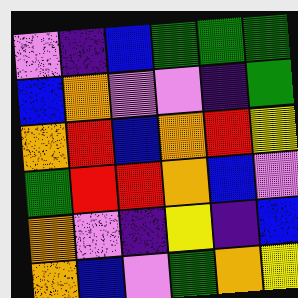[["violet", "indigo", "blue", "green", "green", "green"], ["blue", "orange", "violet", "violet", "indigo", "green"], ["orange", "red", "blue", "orange", "red", "yellow"], ["green", "red", "red", "orange", "blue", "violet"], ["orange", "violet", "indigo", "yellow", "indigo", "blue"], ["orange", "blue", "violet", "green", "orange", "yellow"]]